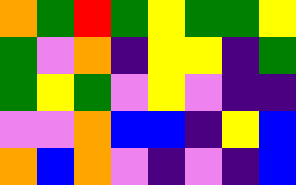[["orange", "green", "red", "green", "yellow", "green", "green", "yellow"], ["green", "violet", "orange", "indigo", "yellow", "yellow", "indigo", "green"], ["green", "yellow", "green", "violet", "yellow", "violet", "indigo", "indigo"], ["violet", "violet", "orange", "blue", "blue", "indigo", "yellow", "blue"], ["orange", "blue", "orange", "violet", "indigo", "violet", "indigo", "blue"]]